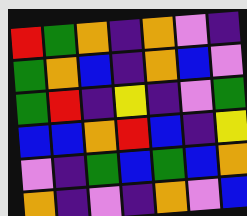[["red", "green", "orange", "indigo", "orange", "violet", "indigo"], ["green", "orange", "blue", "indigo", "orange", "blue", "violet"], ["green", "red", "indigo", "yellow", "indigo", "violet", "green"], ["blue", "blue", "orange", "red", "blue", "indigo", "yellow"], ["violet", "indigo", "green", "blue", "green", "blue", "orange"], ["orange", "indigo", "violet", "indigo", "orange", "violet", "blue"]]